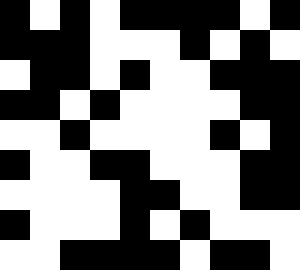[["black", "white", "black", "white", "black", "black", "black", "black", "white", "black"], ["black", "black", "black", "white", "white", "white", "black", "white", "black", "white"], ["white", "black", "black", "white", "black", "white", "white", "black", "black", "black"], ["black", "black", "white", "black", "white", "white", "white", "white", "black", "black"], ["white", "white", "black", "white", "white", "white", "white", "black", "white", "black"], ["black", "white", "white", "black", "black", "white", "white", "white", "black", "black"], ["white", "white", "white", "white", "black", "black", "white", "white", "black", "black"], ["black", "white", "white", "white", "black", "white", "black", "white", "white", "white"], ["white", "white", "black", "black", "black", "black", "white", "black", "black", "white"]]